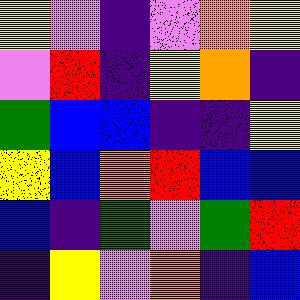[["yellow", "violet", "indigo", "violet", "orange", "yellow"], ["violet", "red", "indigo", "yellow", "orange", "indigo"], ["green", "blue", "blue", "indigo", "indigo", "yellow"], ["yellow", "blue", "orange", "red", "blue", "blue"], ["blue", "indigo", "green", "violet", "green", "red"], ["indigo", "yellow", "violet", "orange", "indigo", "blue"]]